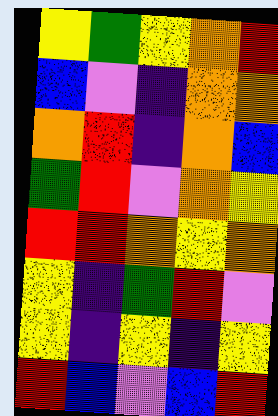[["yellow", "green", "yellow", "orange", "red"], ["blue", "violet", "indigo", "orange", "orange"], ["orange", "red", "indigo", "orange", "blue"], ["green", "red", "violet", "orange", "yellow"], ["red", "red", "orange", "yellow", "orange"], ["yellow", "indigo", "green", "red", "violet"], ["yellow", "indigo", "yellow", "indigo", "yellow"], ["red", "blue", "violet", "blue", "red"]]